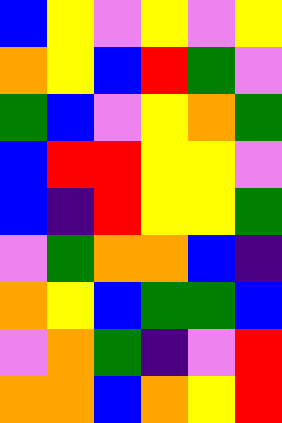[["blue", "yellow", "violet", "yellow", "violet", "yellow"], ["orange", "yellow", "blue", "red", "green", "violet"], ["green", "blue", "violet", "yellow", "orange", "green"], ["blue", "red", "red", "yellow", "yellow", "violet"], ["blue", "indigo", "red", "yellow", "yellow", "green"], ["violet", "green", "orange", "orange", "blue", "indigo"], ["orange", "yellow", "blue", "green", "green", "blue"], ["violet", "orange", "green", "indigo", "violet", "red"], ["orange", "orange", "blue", "orange", "yellow", "red"]]